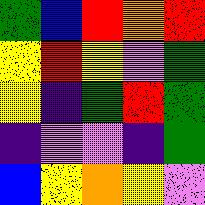[["green", "blue", "red", "orange", "red"], ["yellow", "red", "yellow", "violet", "green"], ["yellow", "indigo", "green", "red", "green"], ["indigo", "violet", "violet", "indigo", "green"], ["blue", "yellow", "orange", "yellow", "violet"]]